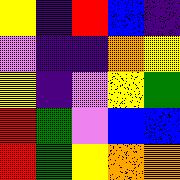[["yellow", "indigo", "red", "blue", "indigo"], ["violet", "indigo", "indigo", "orange", "yellow"], ["yellow", "indigo", "violet", "yellow", "green"], ["red", "green", "violet", "blue", "blue"], ["red", "green", "yellow", "orange", "orange"]]